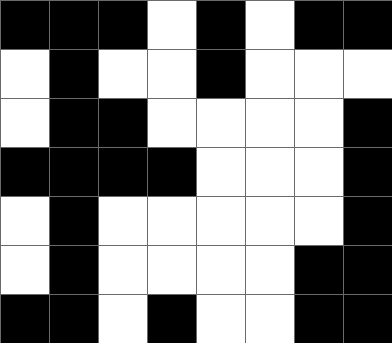[["black", "black", "black", "white", "black", "white", "black", "black"], ["white", "black", "white", "white", "black", "white", "white", "white"], ["white", "black", "black", "white", "white", "white", "white", "black"], ["black", "black", "black", "black", "white", "white", "white", "black"], ["white", "black", "white", "white", "white", "white", "white", "black"], ["white", "black", "white", "white", "white", "white", "black", "black"], ["black", "black", "white", "black", "white", "white", "black", "black"]]